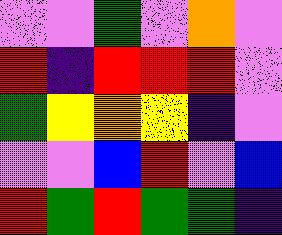[["violet", "violet", "green", "violet", "orange", "violet"], ["red", "indigo", "red", "red", "red", "violet"], ["green", "yellow", "orange", "yellow", "indigo", "violet"], ["violet", "violet", "blue", "red", "violet", "blue"], ["red", "green", "red", "green", "green", "indigo"]]